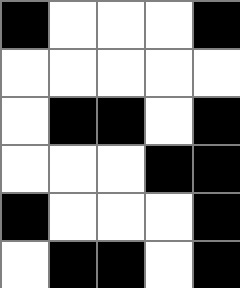[["black", "white", "white", "white", "black"], ["white", "white", "white", "white", "white"], ["white", "black", "black", "white", "black"], ["white", "white", "white", "black", "black"], ["black", "white", "white", "white", "black"], ["white", "black", "black", "white", "black"]]